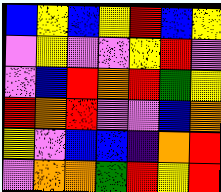[["blue", "yellow", "blue", "yellow", "red", "blue", "yellow"], ["violet", "yellow", "violet", "violet", "yellow", "red", "violet"], ["violet", "blue", "red", "orange", "red", "green", "yellow"], ["red", "orange", "red", "violet", "violet", "blue", "orange"], ["yellow", "violet", "blue", "blue", "indigo", "orange", "red"], ["violet", "orange", "orange", "green", "red", "yellow", "red"]]